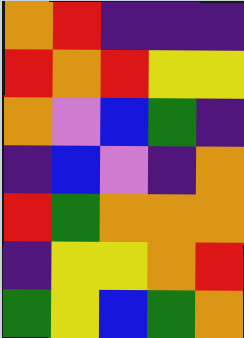[["orange", "red", "indigo", "indigo", "indigo"], ["red", "orange", "red", "yellow", "yellow"], ["orange", "violet", "blue", "green", "indigo"], ["indigo", "blue", "violet", "indigo", "orange"], ["red", "green", "orange", "orange", "orange"], ["indigo", "yellow", "yellow", "orange", "red"], ["green", "yellow", "blue", "green", "orange"]]